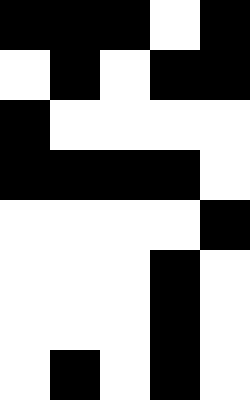[["black", "black", "black", "white", "black"], ["white", "black", "white", "black", "black"], ["black", "white", "white", "white", "white"], ["black", "black", "black", "black", "white"], ["white", "white", "white", "white", "black"], ["white", "white", "white", "black", "white"], ["white", "white", "white", "black", "white"], ["white", "black", "white", "black", "white"]]